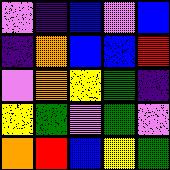[["violet", "indigo", "blue", "violet", "blue"], ["indigo", "orange", "blue", "blue", "red"], ["violet", "orange", "yellow", "green", "indigo"], ["yellow", "green", "violet", "green", "violet"], ["orange", "red", "blue", "yellow", "green"]]